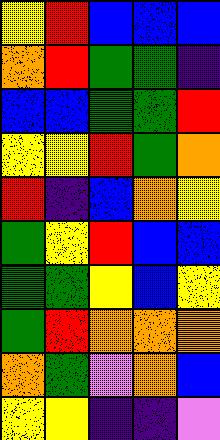[["yellow", "red", "blue", "blue", "blue"], ["orange", "red", "green", "green", "indigo"], ["blue", "blue", "green", "green", "red"], ["yellow", "yellow", "red", "green", "orange"], ["red", "indigo", "blue", "orange", "yellow"], ["green", "yellow", "red", "blue", "blue"], ["green", "green", "yellow", "blue", "yellow"], ["green", "red", "orange", "orange", "orange"], ["orange", "green", "violet", "orange", "blue"], ["yellow", "yellow", "indigo", "indigo", "violet"]]